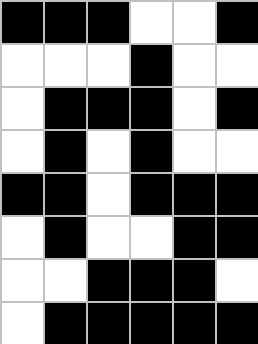[["black", "black", "black", "white", "white", "black"], ["white", "white", "white", "black", "white", "white"], ["white", "black", "black", "black", "white", "black"], ["white", "black", "white", "black", "white", "white"], ["black", "black", "white", "black", "black", "black"], ["white", "black", "white", "white", "black", "black"], ["white", "white", "black", "black", "black", "white"], ["white", "black", "black", "black", "black", "black"]]